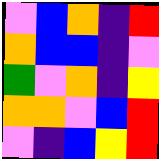[["violet", "blue", "orange", "indigo", "red"], ["orange", "blue", "blue", "indigo", "violet"], ["green", "violet", "orange", "indigo", "yellow"], ["orange", "orange", "violet", "blue", "red"], ["violet", "indigo", "blue", "yellow", "red"]]